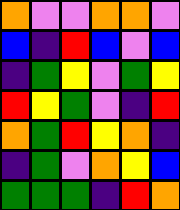[["orange", "violet", "violet", "orange", "orange", "violet"], ["blue", "indigo", "red", "blue", "violet", "blue"], ["indigo", "green", "yellow", "violet", "green", "yellow"], ["red", "yellow", "green", "violet", "indigo", "red"], ["orange", "green", "red", "yellow", "orange", "indigo"], ["indigo", "green", "violet", "orange", "yellow", "blue"], ["green", "green", "green", "indigo", "red", "orange"]]